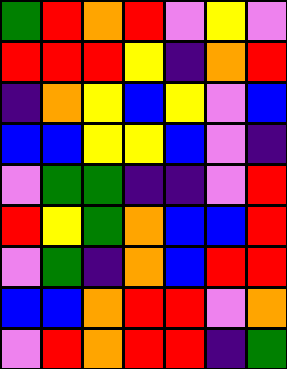[["green", "red", "orange", "red", "violet", "yellow", "violet"], ["red", "red", "red", "yellow", "indigo", "orange", "red"], ["indigo", "orange", "yellow", "blue", "yellow", "violet", "blue"], ["blue", "blue", "yellow", "yellow", "blue", "violet", "indigo"], ["violet", "green", "green", "indigo", "indigo", "violet", "red"], ["red", "yellow", "green", "orange", "blue", "blue", "red"], ["violet", "green", "indigo", "orange", "blue", "red", "red"], ["blue", "blue", "orange", "red", "red", "violet", "orange"], ["violet", "red", "orange", "red", "red", "indigo", "green"]]